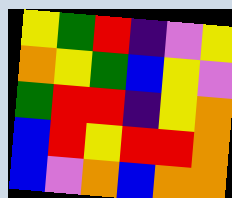[["yellow", "green", "red", "indigo", "violet", "yellow"], ["orange", "yellow", "green", "blue", "yellow", "violet"], ["green", "red", "red", "indigo", "yellow", "orange"], ["blue", "red", "yellow", "red", "red", "orange"], ["blue", "violet", "orange", "blue", "orange", "orange"]]